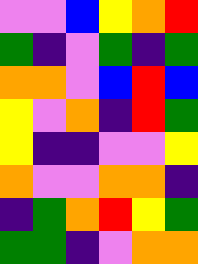[["violet", "violet", "blue", "yellow", "orange", "red"], ["green", "indigo", "violet", "green", "indigo", "green"], ["orange", "orange", "violet", "blue", "red", "blue"], ["yellow", "violet", "orange", "indigo", "red", "green"], ["yellow", "indigo", "indigo", "violet", "violet", "yellow"], ["orange", "violet", "violet", "orange", "orange", "indigo"], ["indigo", "green", "orange", "red", "yellow", "green"], ["green", "green", "indigo", "violet", "orange", "orange"]]